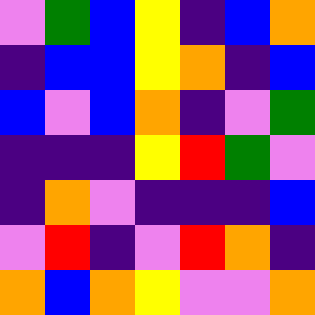[["violet", "green", "blue", "yellow", "indigo", "blue", "orange"], ["indigo", "blue", "blue", "yellow", "orange", "indigo", "blue"], ["blue", "violet", "blue", "orange", "indigo", "violet", "green"], ["indigo", "indigo", "indigo", "yellow", "red", "green", "violet"], ["indigo", "orange", "violet", "indigo", "indigo", "indigo", "blue"], ["violet", "red", "indigo", "violet", "red", "orange", "indigo"], ["orange", "blue", "orange", "yellow", "violet", "violet", "orange"]]